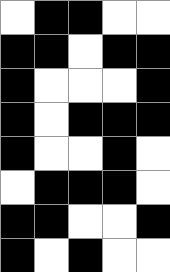[["white", "black", "black", "white", "white"], ["black", "black", "white", "black", "black"], ["black", "white", "white", "white", "black"], ["black", "white", "black", "black", "black"], ["black", "white", "white", "black", "white"], ["white", "black", "black", "black", "white"], ["black", "black", "white", "white", "black"], ["black", "white", "black", "white", "white"]]